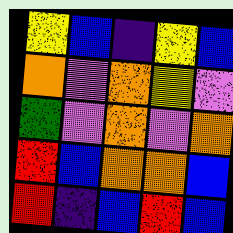[["yellow", "blue", "indigo", "yellow", "blue"], ["orange", "violet", "orange", "yellow", "violet"], ["green", "violet", "orange", "violet", "orange"], ["red", "blue", "orange", "orange", "blue"], ["red", "indigo", "blue", "red", "blue"]]